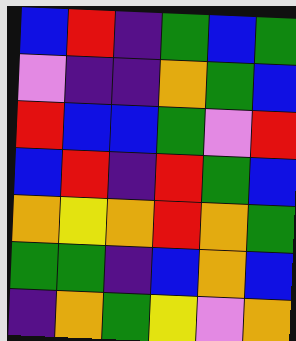[["blue", "red", "indigo", "green", "blue", "green"], ["violet", "indigo", "indigo", "orange", "green", "blue"], ["red", "blue", "blue", "green", "violet", "red"], ["blue", "red", "indigo", "red", "green", "blue"], ["orange", "yellow", "orange", "red", "orange", "green"], ["green", "green", "indigo", "blue", "orange", "blue"], ["indigo", "orange", "green", "yellow", "violet", "orange"]]